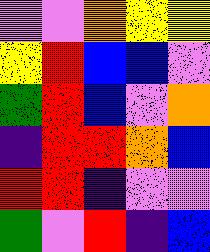[["violet", "violet", "orange", "yellow", "yellow"], ["yellow", "red", "blue", "blue", "violet"], ["green", "red", "blue", "violet", "orange"], ["indigo", "red", "red", "orange", "blue"], ["red", "red", "indigo", "violet", "violet"], ["green", "violet", "red", "indigo", "blue"]]